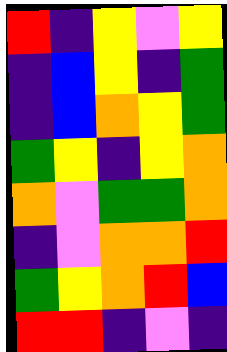[["red", "indigo", "yellow", "violet", "yellow"], ["indigo", "blue", "yellow", "indigo", "green"], ["indigo", "blue", "orange", "yellow", "green"], ["green", "yellow", "indigo", "yellow", "orange"], ["orange", "violet", "green", "green", "orange"], ["indigo", "violet", "orange", "orange", "red"], ["green", "yellow", "orange", "red", "blue"], ["red", "red", "indigo", "violet", "indigo"]]